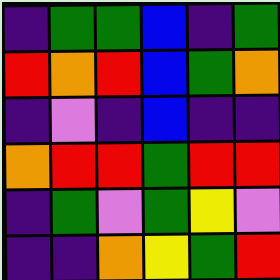[["indigo", "green", "green", "blue", "indigo", "green"], ["red", "orange", "red", "blue", "green", "orange"], ["indigo", "violet", "indigo", "blue", "indigo", "indigo"], ["orange", "red", "red", "green", "red", "red"], ["indigo", "green", "violet", "green", "yellow", "violet"], ["indigo", "indigo", "orange", "yellow", "green", "red"]]